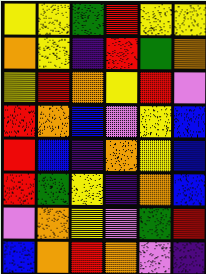[["yellow", "yellow", "green", "red", "yellow", "yellow"], ["orange", "yellow", "indigo", "red", "green", "orange"], ["yellow", "red", "orange", "yellow", "red", "violet"], ["red", "orange", "blue", "violet", "yellow", "blue"], ["red", "blue", "indigo", "orange", "yellow", "blue"], ["red", "green", "yellow", "indigo", "orange", "blue"], ["violet", "orange", "yellow", "violet", "green", "red"], ["blue", "orange", "red", "orange", "violet", "indigo"]]